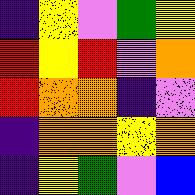[["indigo", "yellow", "violet", "green", "yellow"], ["red", "yellow", "red", "violet", "orange"], ["red", "orange", "orange", "indigo", "violet"], ["indigo", "orange", "orange", "yellow", "orange"], ["indigo", "yellow", "green", "violet", "blue"]]